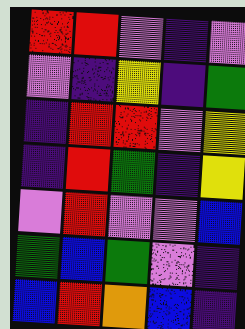[["red", "red", "violet", "indigo", "violet"], ["violet", "indigo", "yellow", "indigo", "green"], ["indigo", "red", "red", "violet", "yellow"], ["indigo", "red", "green", "indigo", "yellow"], ["violet", "red", "violet", "violet", "blue"], ["green", "blue", "green", "violet", "indigo"], ["blue", "red", "orange", "blue", "indigo"]]